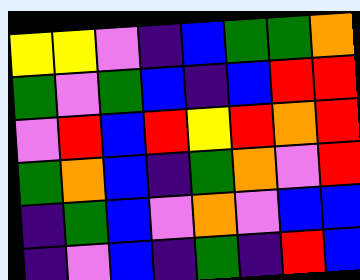[["yellow", "yellow", "violet", "indigo", "blue", "green", "green", "orange"], ["green", "violet", "green", "blue", "indigo", "blue", "red", "red"], ["violet", "red", "blue", "red", "yellow", "red", "orange", "red"], ["green", "orange", "blue", "indigo", "green", "orange", "violet", "red"], ["indigo", "green", "blue", "violet", "orange", "violet", "blue", "blue"], ["indigo", "violet", "blue", "indigo", "green", "indigo", "red", "blue"]]